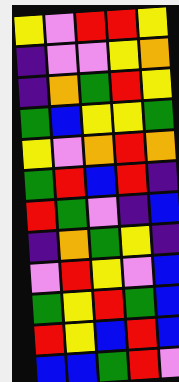[["yellow", "violet", "red", "red", "yellow"], ["indigo", "violet", "violet", "yellow", "orange"], ["indigo", "orange", "green", "red", "yellow"], ["green", "blue", "yellow", "yellow", "green"], ["yellow", "violet", "orange", "red", "orange"], ["green", "red", "blue", "red", "indigo"], ["red", "green", "violet", "indigo", "blue"], ["indigo", "orange", "green", "yellow", "indigo"], ["violet", "red", "yellow", "violet", "blue"], ["green", "yellow", "red", "green", "blue"], ["red", "yellow", "blue", "red", "blue"], ["blue", "blue", "green", "red", "violet"]]